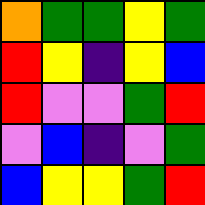[["orange", "green", "green", "yellow", "green"], ["red", "yellow", "indigo", "yellow", "blue"], ["red", "violet", "violet", "green", "red"], ["violet", "blue", "indigo", "violet", "green"], ["blue", "yellow", "yellow", "green", "red"]]